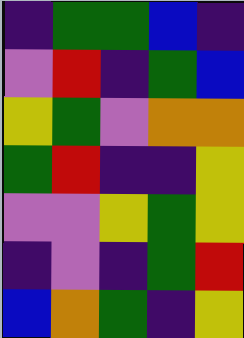[["indigo", "green", "green", "blue", "indigo"], ["violet", "red", "indigo", "green", "blue"], ["yellow", "green", "violet", "orange", "orange"], ["green", "red", "indigo", "indigo", "yellow"], ["violet", "violet", "yellow", "green", "yellow"], ["indigo", "violet", "indigo", "green", "red"], ["blue", "orange", "green", "indigo", "yellow"]]